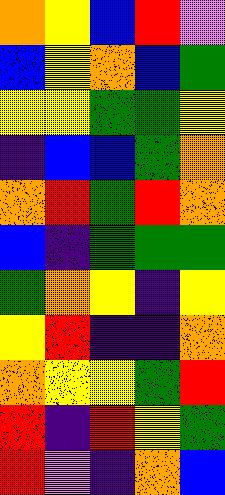[["orange", "yellow", "blue", "red", "violet"], ["blue", "yellow", "orange", "blue", "green"], ["yellow", "yellow", "green", "green", "yellow"], ["indigo", "blue", "blue", "green", "orange"], ["orange", "red", "green", "red", "orange"], ["blue", "indigo", "green", "green", "green"], ["green", "orange", "yellow", "indigo", "yellow"], ["yellow", "red", "indigo", "indigo", "orange"], ["orange", "yellow", "yellow", "green", "red"], ["red", "indigo", "red", "yellow", "green"], ["red", "violet", "indigo", "orange", "blue"]]